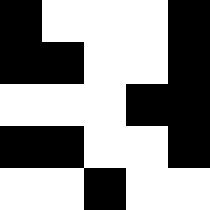[["black", "white", "white", "white", "black"], ["black", "black", "white", "white", "black"], ["white", "white", "white", "black", "black"], ["black", "black", "white", "white", "black"], ["white", "white", "black", "white", "white"]]